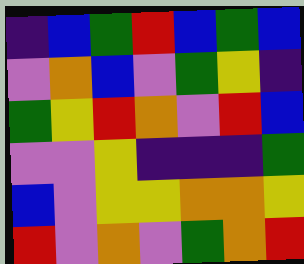[["indigo", "blue", "green", "red", "blue", "green", "blue"], ["violet", "orange", "blue", "violet", "green", "yellow", "indigo"], ["green", "yellow", "red", "orange", "violet", "red", "blue"], ["violet", "violet", "yellow", "indigo", "indigo", "indigo", "green"], ["blue", "violet", "yellow", "yellow", "orange", "orange", "yellow"], ["red", "violet", "orange", "violet", "green", "orange", "red"]]